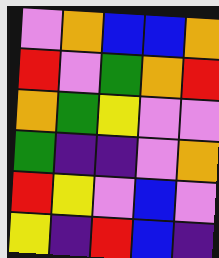[["violet", "orange", "blue", "blue", "orange"], ["red", "violet", "green", "orange", "red"], ["orange", "green", "yellow", "violet", "violet"], ["green", "indigo", "indigo", "violet", "orange"], ["red", "yellow", "violet", "blue", "violet"], ["yellow", "indigo", "red", "blue", "indigo"]]